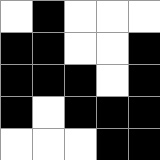[["white", "black", "white", "white", "white"], ["black", "black", "white", "white", "black"], ["black", "black", "black", "white", "black"], ["black", "white", "black", "black", "black"], ["white", "white", "white", "black", "black"]]